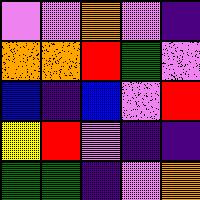[["violet", "violet", "orange", "violet", "indigo"], ["orange", "orange", "red", "green", "violet"], ["blue", "indigo", "blue", "violet", "red"], ["yellow", "red", "violet", "indigo", "indigo"], ["green", "green", "indigo", "violet", "orange"]]